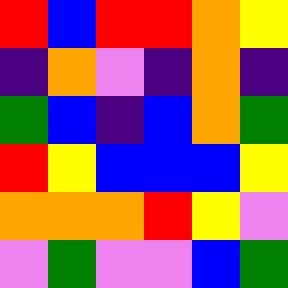[["red", "blue", "red", "red", "orange", "yellow"], ["indigo", "orange", "violet", "indigo", "orange", "indigo"], ["green", "blue", "indigo", "blue", "orange", "green"], ["red", "yellow", "blue", "blue", "blue", "yellow"], ["orange", "orange", "orange", "red", "yellow", "violet"], ["violet", "green", "violet", "violet", "blue", "green"]]